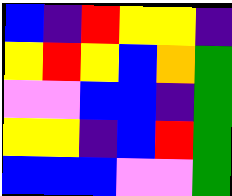[["blue", "indigo", "red", "yellow", "yellow", "indigo"], ["yellow", "red", "yellow", "blue", "orange", "green"], ["violet", "violet", "blue", "blue", "indigo", "green"], ["yellow", "yellow", "indigo", "blue", "red", "green"], ["blue", "blue", "blue", "violet", "violet", "green"]]